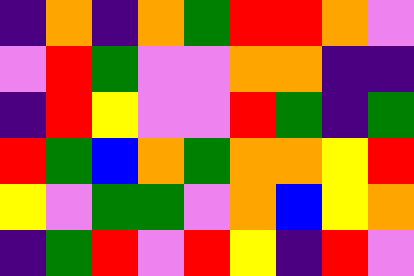[["indigo", "orange", "indigo", "orange", "green", "red", "red", "orange", "violet"], ["violet", "red", "green", "violet", "violet", "orange", "orange", "indigo", "indigo"], ["indigo", "red", "yellow", "violet", "violet", "red", "green", "indigo", "green"], ["red", "green", "blue", "orange", "green", "orange", "orange", "yellow", "red"], ["yellow", "violet", "green", "green", "violet", "orange", "blue", "yellow", "orange"], ["indigo", "green", "red", "violet", "red", "yellow", "indigo", "red", "violet"]]